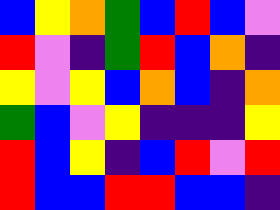[["blue", "yellow", "orange", "green", "blue", "red", "blue", "violet"], ["red", "violet", "indigo", "green", "red", "blue", "orange", "indigo"], ["yellow", "violet", "yellow", "blue", "orange", "blue", "indigo", "orange"], ["green", "blue", "violet", "yellow", "indigo", "indigo", "indigo", "yellow"], ["red", "blue", "yellow", "indigo", "blue", "red", "violet", "red"], ["red", "blue", "blue", "red", "red", "blue", "blue", "indigo"]]